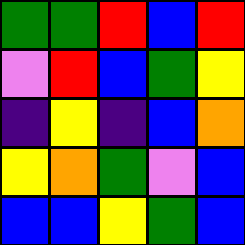[["green", "green", "red", "blue", "red"], ["violet", "red", "blue", "green", "yellow"], ["indigo", "yellow", "indigo", "blue", "orange"], ["yellow", "orange", "green", "violet", "blue"], ["blue", "blue", "yellow", "green", "blue"]]